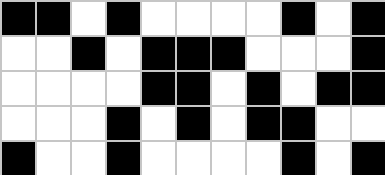[["black", "black", "white", "black", "white", "white", "white", "white", "black", "white", "black"], ["white", "white", "black", "white", "black", "black", "black", "white", "white", "white", "black"], ["white", "white", "white", "white", "black", "black", "white", "black", "white", "black", "black"], ["white", "white", "white", "black", "white", "black", "white", "black", "black", "white", "white"], ["black", "white", "white", "black", "white", "white", "white", "white", "black", "white", "black"]]